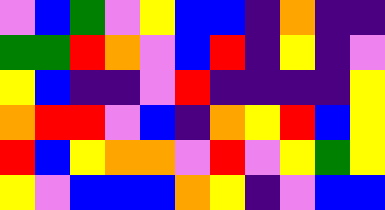[["violet", "blue", "green", "violet", "yellow", "blue", "blue", "indigo", "orange", "indigo", "indigo"], ["green", "green", "red", "orange", "violet", "blue", "red", "indigo", "yellow", "indigo", "violet"], ["yellow", "blue", "indigo", "indigo", "violet", "red", "indigo", "indigo", "indigo", "indigo", "yellow"], ["orange", "red", "red", "violet", "blue", "indigo", "orange", "yellow", "red", "blue", "yellow"], ["red", "blue", "yellow", "orange", "orange", "violet", "red", "violet", "yellow", "green", "yellow"], ["yellow", "violet", "blue", "blue", "blue", "orange", "yellow", "indigo", "violet", "blue", "blue"]]